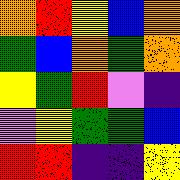[["orange", "red", "yellow", "blue", "orange"], ["green", "blue", "orange", "green", "orange"], ["yellow", "green", "red", "violet", "indigo"], ["violet", "yellow", "green", "green", "blue"], ["red", "red", "indigo", "indigo", "yellow"]]